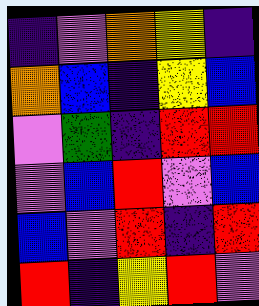[["indigo", "violet", "orange", "yellow", "indigo"], ["orange", "blue", "indigo", "yellow", "blue"], ["violet", "green", "indigo", "red", "red"], ["violet", "blue", "red", "violet", "blue"], ["blue", "violet", "red", "indigo", "red"], ["red", "indigo", "yellow", "red", "violet"]]